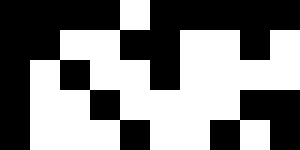[["black", "black", "black", "black", "white", "black", "black", "black", "black", "black"], ["black", "black", "white", "white", "black", "black", "white", "white", "black", "white"], ["black", "white", "black", "white", "white", "black", "white", "white", "white", "white"], ["black", "white", "white", "black", "white", "white", "white", "white", "black", "black"], ["black", "white", "white", "white", "black", "white", "white", "black", "white", "black"]]